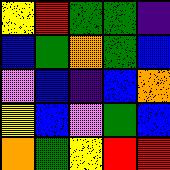[["yellow", "red", "green", "green", "indigo"], ["blue", "green", "orange", "green", "blue"], ["violet", "blue", "indigo", "blue", "orange"], ["yellow", "blue", "violet", "green", "blue"], ["orange", "green", "yellow", "red", "red"]]